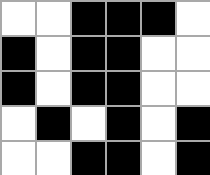[["white", "white", "black", "black", "black", "white"], ["black", "white", "black", "black", "white", "white"], ["black", "white", "black", "black", "white", "white"], ["white", "black", "white", "black", "white", "black"], ["white", "white", "black", "black", "white", "black"]]